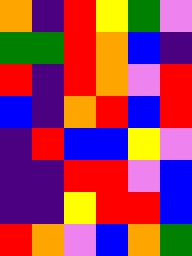[["orange", "indigo", "red", "yellow", "green", "violet"], ["green", "green", "red", "orange", "blue", "indigo"], ["red", "indigo", "red", "orange", "violet", "red"], ["blue", "indigo", "orange", "red", "blue", "red"], ["indigo", "red", "blue", "blue", "yellow", "violet"], ["indigo", "indigo", "red", "red", "violet", "blue"], ["indigo", "indigo", "yellow", "red", "red", "blue"], ["red", "orange", "violet", "blue", "orange", "green"]]